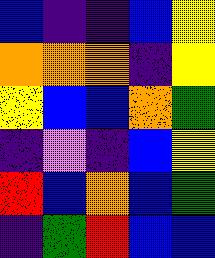[["blue", "indigo", "indigo", "blue", "yellow"], ["orange", "orange", "orange", "indigo", "yellow"], ["yellow", "blue", "blue", "orange", "green"], ["indigo", "violet", "indigo", "blue", "yellow"], ["red", "blue", "orange", "blue", "green"], ["indigo", "green", "red", "blue", "blue"]]